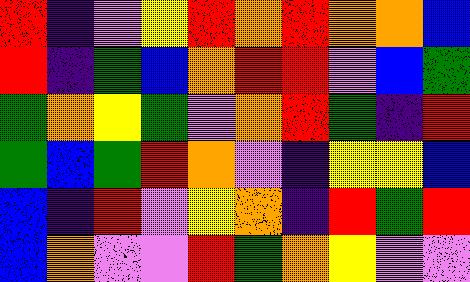[["red", "indigo", "violet", "yellow", "red", "orange", "red", "orange", "orange", "blue"], ["red", "indigo", "green", "blue", "orange", "red", "red", "violet", "blue", "green"], ["green", "orange", "yellow", "green", "violet", "orange", "red", "green", "indigo", "red"], ["green", "blue", "green", "red", "orange", "violet", "indigo", "yellow", "yellow", "blue"], ["blue", "indigo", "red", "violet", "yellow", "orange", "indigo", "red", "green", "red"], ["blue", "orange", "violet", "violet", "red", "green", "orange", "yellow", "violet", "violet"]]